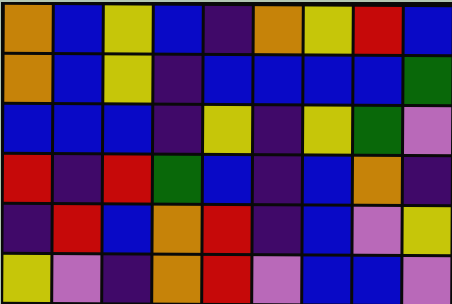[["orange", "blue", "yellow", "blue", "indigo", "orange", "yellow", "red", "blue"], ["orange", "blue", "yellow", "indigo", "blue", "blue", "blue", "blue", "green"], ["blue", "blue", "blue", "indigo", "yellow", "indigo", "yellow", "green", "violet"], ["red", "indigo", "red", "green", "blue", "indigo", "blue", "orange", "indigo"], ["indigo", "red", "blue", "orange", "red", "indigo", "blue", "violet", "yellow"], ["yellow", "violet", "indigo", "orange", "red", "violet", "blue", "blue", "violet"]]